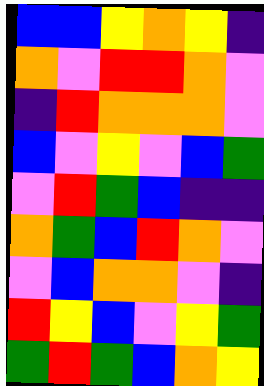[["blue", "blue", "yellow", "orange", "yellow", "indigo"], ["orange", "violet", "red", "red", "orange", "violet"], ["indigo", "red", "orange", "orange", "orange", "violet"], ["blue", "violet", "yellow", "violet", "blue", "green"], ["violet", "red", "green", "blue", "indigo", "indigo"], ["orange", "green", "blue", "red", "orange", "violet"], ["violet", "blue", "orange", "orange", "violet", "indigo"], ["red", "yellow", "blue", "violet", "yellow", "green"], ["green", "red", "green", "blue", "orange", "yellow"]]